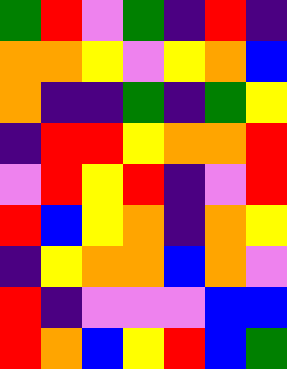[["green", "red", "violet", "green", "indigo", "red", "indigo"], ["orange", "orange", "yellow", "violet", "yellow", "orange", "blue"], ["orange", "indigo", "indigo", "green", "indigo", "green", "yellow"], ["indigo", "red", "red", "yellow", "orange", "orange", "red"], ["violet", "red", "yellow", "red", "indigo", "violet", "red"], ["red", "blue", "yellow", "orange", "indigo", "orange", "yellow"], ["indigo", "yellow", "orange", "orange", "blue", "orange", "violet"], ["red", "indigo", "violet", "violet", "violet", "blue", "blue"], ["red", "orange", "blue", "yellow", "red", "blue", "green"]]